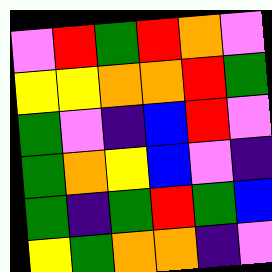[["violet", "red", "green", "red", "orange", "violet"], ["yellow", "yellow", "orange", "orange", "red", "green"], ["green", "violet", "indigo", "blue", "red", "violet"], ["green", "orange", "yellow", "blue", "violet", "indigo"], ["green", "indigo", "green", "red", "green", "blue"], ["yellow", "green", "orange", "orange", "indigo", "violet"]]